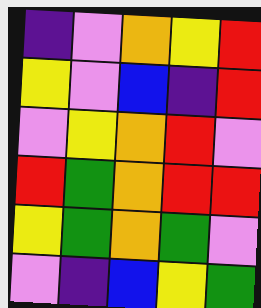[["indigo", "violet", "orange", "yellow", "red"], ["yellow", "violet", "blue", "indigo", "red"], ["violet", "yellow", "orange", "red", "violet"], ["red", "green", "orange", "red", "red"], ["yellow", "green", "orange", "green", "violet"], ["violet", "indigo", "blue", "yellow", "green"]]